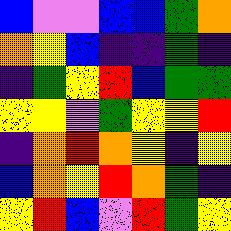[["blue", "violet", "violet", "blue", "blue", "green", "orange"], ["orange", "yellow", "blue", "indigo", "indigo", "green", "indigo"], ["indigo", "green", "yellow", "red", "blue", "green", "green"], ["yellow", "yellow", "violet", "green", "yellow", "yellow", "red"], ["indigo", "orange", "red", "orange", "yellow", "indigo", "yellow"], ["blue", "orange", "yellow", "red", "orange", "green", "indigo"], ["yellow", "red", "blue", "violet", "red", "green", "yellow"]]